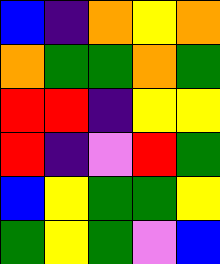[["blue", "indigo", "orange", "yellow", "orange"], ["orange", "green", "green", "orange", "green"], ["red", "red", "indigo", "yellow", "yellow"], ["red", "indigo", "violet", "red", "green"], ["blue", "yellow", "green", "green", "yellow"], ["green", "yellow", "green", "violet", "blue"]]